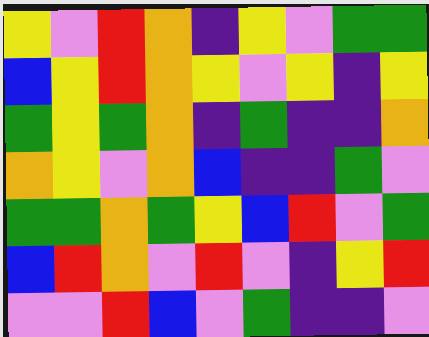[["yellow", "violet", "red", "orange", "indigo", "yellow", "violet", "green", "green"], ["blue", "yellow", "red", "orange", "yellow", "violet", "yellow", "indigo", "yellow"], ["green", "yellow", "green", "orange", "indigo", "green", "indigo", "indigo", "orange"], ["orange", "yellow", "violet", "orange", "blue", "indigo", "indigo", "green", "violet"], ["green", "green", "orange", "green", "yellow", "blue", "red", "violet", "green"], ["blue", "red", "orange", "violet", "red", "violet", "indigo", "yellow", "red"], ["violet", "violet", "red", "blue", "violet", "green", "indigo", "indigo", "violet"]]